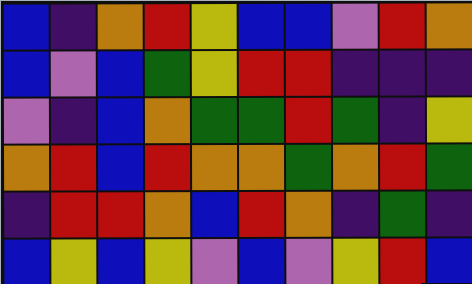[["blue", "indigo", "orange", "red", "yellow", "blue", "blue", "violet", "red", "orange"], ["blue", "violet", "blue", "green", "yellow", "red", "red", "indigo", "indigo", "indigo"], ["violet", "indigo", "blue", "orange", "green", "green", "red", "green", "indigo", "yellow"], ["orange", "red", "blue", "red", "orange", "orange", "green", "orange", "red", "green"], ["indigo", "red", "red", "orange", "blue", "red", "orange", "indigo", "green", "indigo"], ["blue", "yellow", "blue", "yellow", "violet", "blue", "violet", "yellow", "red", "blue"]]